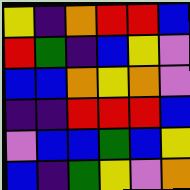[["yellow", "indigo", "orange", "red", "red", "blue"], ["red", "green", "indigo", "blue", "yellow", "violet"], ["blue", "blue", "orange", "yellow", "orange", "violet"], ["indigo", "indigo", "red", "red", "red", "blue"], ["violet", "blue", "blue", "green", "blue", "yellow"], ["blue", "indigo", "green", "yellow", "violet", "orange"]]